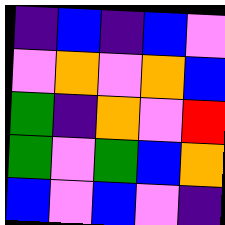[["indigo", "blue", "indigo", "blue", "violet"], ["violet", "orange", "violet", "orange", "blue"], ["green", "indigo", "orange", "violet", "red"], ["green", "violet", "green", "blue", "orange"], ["blue", "violet", "blue", "violet", "indigo"]]